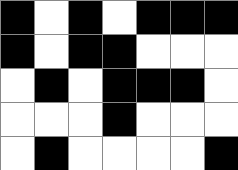[["black", "white", "black", "white", "black", "black", "black"], ["black", "white", "black", "black", "white", "white", "white"], ["white", "black", "white", "black", "black", "black", "white"], ["white", "white", "white", "black", "white", "white", "white"], ["white", "black", "white", "white", "white", "white", "black"]]